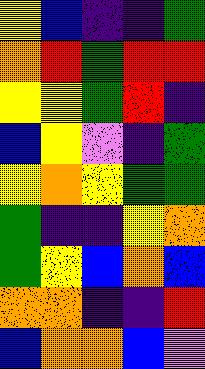[["yellow", "blue", "indigo", "indigo", "green"], ["orange", "red", "green", "red", "red"], ["yellow", "yellow", "green", "red", "indigo"], ["blue", "yellow", "violet", "indigo", "green"], ["yellow", "orange", "yellow", "green", "green"], ["green", "indigo", "indigo", "yellow", "orange"], ["green", "yellow", "blue", "orange", "blue"], ["orange", "orange", "indigo", "indigo", "red"], ["blue", "orange", "orange", "blue", "violet"]]